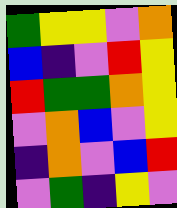[["green", "yellow", "yellow", "violet", "orange"], ["blue", "indigo", "violet", "red", "yellow"], ["red", "green", "green", "orange", "yellow"], ["violet", "orange", "blue", "violet", "yellow"], ["indigo", "orange", "violet", "blue", "red"], ["violet", "green", "indigo", "yellow", "violet"]]